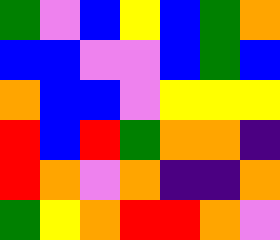[["green", "violet", "blue", "yellow", "blue", "green", "orange"], ["blue", "blue", "violet", "violet", "blue", "green", "blue"], ["orange", "blue", "blue", "violet", "yellow", "yellow", "yellow"], ["red", "blue", "red", "green", "orange", "orange", "indigo"], ["red", "orange", "violet", "orange", "indigo", "indigo", "orange"], ["green", "yellow", "orange", "red", "red", "orange", "violet"]]